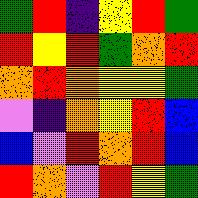[["green", "red", "indigo", "yellow", "red", "green"], ["red", "yellow", "red", "green", "orange", "red"], ["orange", "red", "orange", "yellow", "yellow", "green"], ["violet", "indigo", "orange", "yellow", "red", "blue"], ["blue", "violet", "red", "orange", "red", "blue"], ["red", "orange", "violet", "red", "yellow", "green"]]